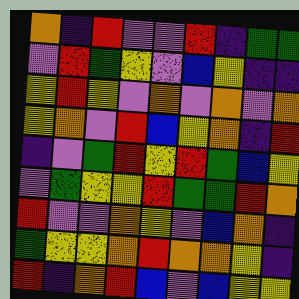[["orange", "indigo", "red", "violet", "violet", "red", "indigo", "green", "green"], ["violet", "red", "green", "yellow", "violet", "blue", "yellow", "indigo", "indigo"], ["yellow", "red", "yellow", "violet", "orange", "violet", "orange", "violet", "orange"], ["yellow", "orange", "violet", "red", "blue", "yellow", "orange", "indigo", "red"], ["indigo", "violet", "green", "red", "yellow", "red", "green", "blue", "yellow"], ["violet", "green", "yellow", "yellow", "red", "green", "green", "red", "orange"], ["red", "violet", "violet", "orange", "yellow", "violet", "blue", "orange", "indigo"], ["green", "yellow", "yellow", "orange", "red", "orange", "orange", "yellow", "indigo"], ["red", "indigo", "orange", "red", "blue", "violet", "blue", "yellow", "yellow"]]